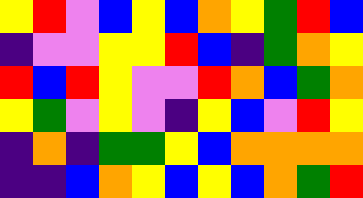[["yellow", "red", "violet", "blue", "yellow", "blue", "orange", "yellow", "green", "red", "blue"], ["indigo", "violet", "violet", "yellow", "yellow", "red", "blue", "indigo", "green", "orange", "yellow"], ["red", "blue", "red", "yellow", "violet", "violet", "red", "orange", "blue", "green", "orange"], ["yellow", "green", "violet", "yellow", "violet", "indigo", "yellow", "blue", "violet", "red", "yellow"], ["indigo", "orange", "indigo", "green", "green", "yellow", "blue", "orange", "orange", "orange", "orange"], ["indigo", "indigo", "blue", "orange", "yellow", "blue", "yellow", "blue", "orange", "green", "red"]]